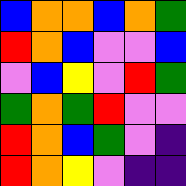[["blue", "orange", "orange", "blue", "orange", "green"], ["red", "orange", "blue", "violet", "violet", "blue"], ["violet", "blue", "yellow", "violet", "red", "green"], ["green", "orange", "green", "red", "violet", "violet"], ["red", "orange", "blue", "green", "violet", "indigo"], ["red", "orange", "yellow", "violet", "indigo", "indigo"]]